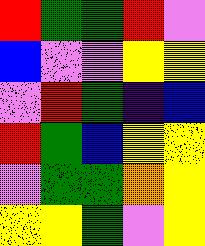[["red", "green", "green", "red", "violet"], ["blue", "violet", "violet", "yellow", "yellow"], ["violet", "red", "green", "indigo", "blue"], ["red", "green", "blue", "yellow", "yellow"], ["violet", "green", "green", "orange", "yellow"], ["yellow", "yellow", "green", "violet", "yellow"]]